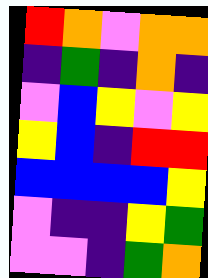[["red", "orange", "violet", "orange", "orange"], ["indigo", "green", "indigo", "orange", "indigo"], ["violet", "blue", "yellow", "violet", "yellow"], ["yellow", "blue", "indigo", "red", "red"], ["blue", "blue", "blue", "blue", "yellow"], ["violet", "indigo", "indigo", "yellow", "green"], ["violet", "violet", "indigo", "green", "orange"]]